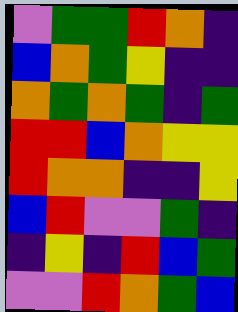[["violet", "green", "green", "red", "orange", "indigo"], ["blue", "orange", "green", "yellow", "indigo", "indigo"], ["orange", "green", "orange", "green", "indigo", "green"], ["red", "red", "blue", "orange", "yellow", "yellow"], ["red", "orange", "orange", "indigo", "indigo", "yellow"], ["blue", "red", "violet", "violet", "green", "indigo"], ["indigo", "yellow", "indigo", "red", "blue", "green"], ["violet", "violet", "red", "orange", "green", "blue"]]